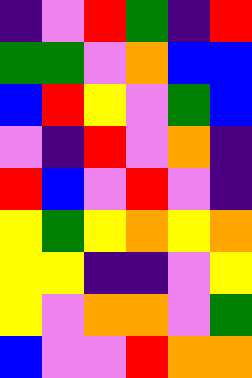[["indigo", "violet", "red", "green", "indigo", "red"], ["green", "green", "violet", "orange", "blue", "blue"], ["blue", "red", "yellow", "violet", "green", "blue"], ["violet", "indigo", "red", "violet", "orange", "indigo"], ["red", "blue", "violet", "red", "violet", "indigo"], ["yellow", "green", "yellow", "orange", "yellow", "orange"], ["yellow", "yellow", "indigo", "indigo", "violet", "yellow"], ["yellow", "violet", "orange", "orange", "violet", "green"], ["blue", "violet", "violet", "red", "orange", "orange"]]